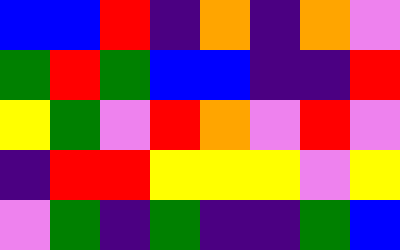[["blue", "blue", "red", "indigo", "orange", "indigo", "orange", "violet"], ["green", "red", "green", "blue", "blue", "indigo", "indigo", "red"], ["yellow", "green", "violet", "red", "orange", "violet", "red", "violet"], ["indigo", "red", "red", "yellow", "yellow", "yellow", "violet", "yellow"], ["violet", "green", "indigo", "green", "indigo", "indigo", "green", "blue"]]